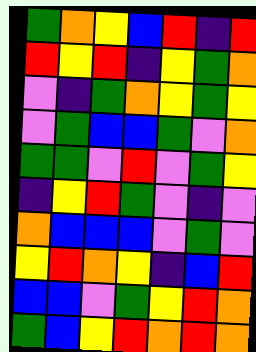[["green", "orange", "yellow", "blue", "red", "indigo", "red"], ["red", "yellow", "red", "indigo", "yellow", "green", "orange"], ["violet", "indigo", "green", "orange", "yellow", "green", "yellow"], ["violet", "green", "blue", "blue", "green", "violet", "orange"], ["green", "green", "violet", "red", "violet", "green", "yellow"], ["indigo", "yellow", "red", "green", "violet", "indigo", "violet"], ["orange", "blue", "blue", "blue", "violet", "green", "violet"], ["yellow", "red", "orange", "yellow", "indigo", "blue", "red"], ["blue", "blue", "violet", "green", "yellow", "red", "orange"], ["green", "blue", "yellow", "red", "orange", "red", "orange"]]